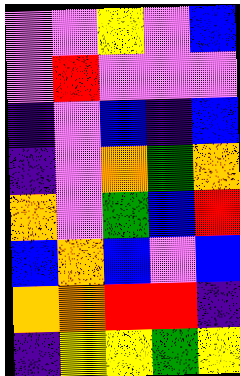[["violet", "violet", "yellow", "violet", "blue"], ["violet", "red", "violet", "violet", "violet"], ["indigo", "violet", "blue", "indigo", "blue"], ["indigo", "violet", "orange", "green", "orange"], ["orange", "violet", "green", "blue", "red"], ["blue", "orange", "blue", "violet", "blue"], ["orange", "orange", "red", "red", "indigo"], ["indigo", "yellow", "yellow", "green", "yellow"]]